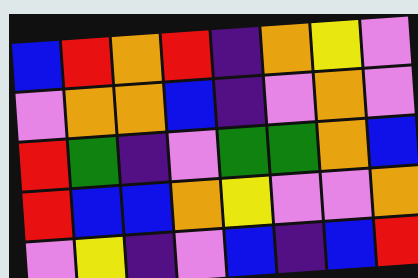[["blue", "red", "orange", "red", "indigo", "orange", "yellow", "violet"], ["violet", "orange", "orange", "blue", "indigo", "violet", "orange", "violet"], ["red", "green", "indigo", "violet", "green", "green", "orange", "blue"], ["red", "blue", "blue", "orange", "yellow", "violet", "violet", "orange"], ["violet", "yellow", "indigo", "violet", "blue", "indigo", "blue", "red"]]